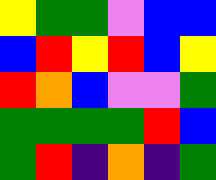[["yellow", "green", "green", "violet", "blue", "blue"], ["blue", "red", "yellow", "red", "blue", "yellow"], ["red", "orange", "blue", "violet", "violet", "green"], ["green", "green", "green", "green", "red", "blue"], ["green", "red", "indigo", "orange", "indigo", "green"]]